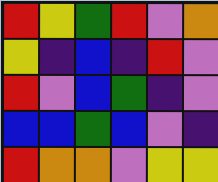[["red", "yellow", "green", "red", "violet", "orange"], ["yellow", "indigo", "blue", "indigo", "red", "violet"], ["red", "violet", "blue", "green", "indigo", "violet"], ["blue", "blue", "green", "blue", "violet", "indigo"], ["red", "orange", "orange", "violet", "yellow", "yellow"]]